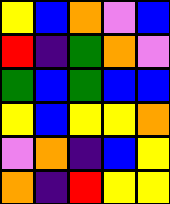[["yellow", "blue", "orange", "violet", "blue"], ["red", "indigo", "green", "orange", "violet"], ["green", "blue", "green", "blue", "blue"], ["yellow", "blue", "yellow", "yellow", "orange"], ["violet", "orange", "indigo", "blue", "yellow"], ["orange", "indigo", "red", "yellow", "yellow"]]